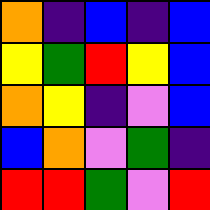[["orange", "indigo", "blue", "indigo", "blue"], ["yellow", "green", "red", "yellow", "blue"], ["orange", "yellow", "indigo", "violet", "blue"], ["blue", "orange", "violet", "green", "indigo"], ["red", "red", "green", "violet", "red"]]